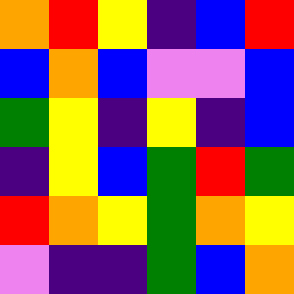[["orange", "red", "yellow", "indigo", "blue", "red"], ["blue", "orange", "blue", "violet", "violet", "blue"], ["green", "yellow", "indigo", "yellow", "indigo", "blue"], ["indigo", "yellow", "blue", "green", "red", "green"], ["red", "orange", "yellow", "green", "orange", "yellow"], ["violet", "indigo", "indigo", "green", "blue", "orange"]]